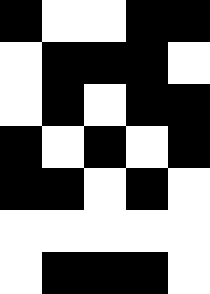[["black", "white", "white", "black", "black"], ["white", "black", "black", "black", "white"], ["white", "black", "white", "black", "black"], ["black", "white", "black", "white", "black"], ["black", "black", "white", "black", "white"], ["white", "white", "white", "white", "white"], ["white", "black", "black", "black", "white"]]